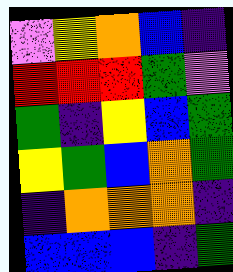[["violet", "yellow", "orange", "blue", "indigo"], ["red", "red", "red", "green", "violet"], ["green", "indigo", "yellow", "blue", "green"], ["yellow", "green", "blue", "orange", "green"], ["indigo", "orange", "orange", "orange", "indigo"], ["blue", "blue", "blue", "indigo", "green"]]